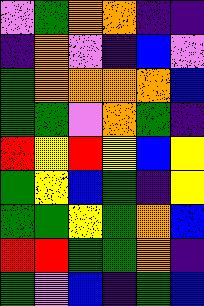[["violet", "green", "orange", "orange", "indigo", "indigo"], ["indigo", "orange", "violet", "indigo", "blue", "violet"], ["green", "orange", "orange", "orange", "orange", "blue"], ["green", "green", "violet", "orange", "green", "indigo"], ["red", "yellow", "red", "yellow", "blue", "yellow"], ["green", "yellow", "blue", "green", "indigo", "yellow"], ["green", "green", "yellow", "green", "orange", "blue"], ["red", "red", "green", "green", "orange", "indigo"], ["green", "violet", "blue", "indigo", "green", "blue"]]